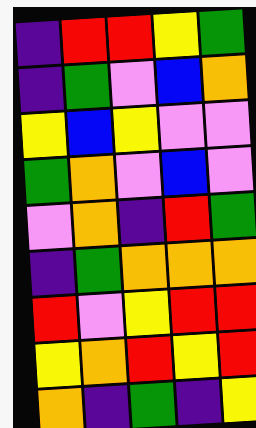[["indigo", "red", "red", "yellow", "green"], ["indigo", "green", "violet", "blue", "orange"], ["yellow", "blue", "yellow", "violet", "violet"], ["green", "orange", "violet", "blue", "violet"], ["violet", "orange", "indigo", "red", "green"], ["indigo", "green", "orange", "orange", "orange"], ["red", "violet", "yellow", "red", "red"], ["yellow", "orange", "red", "yellow", "red"], ["orange", "indigo", "green", "indigo", "yellow"]]